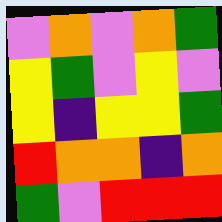[["violet", "orange", "violet", "orange", "green"], ["yellow", "green", "violet", "yellow", "violet"], ["yellow", "indigo", "yellow", "yellow", "green"], ["red", "orange", "orange", "indigo", "orange"], ["green", "violet", "red", "red", "red"]]